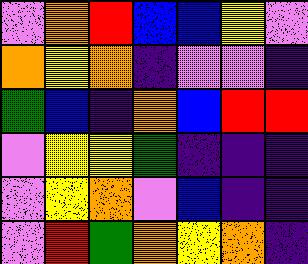[["violet", "orange", "red", "blue", "blue", "yellow", "violet"], ["orange", "yellow", "orange", "indigo", "violet", "violet", "indigo"], ["green", "blue", "indigo", "orange", "blue", "red", "red"], ["violet", "yellow", "yellow", "green", "indigo", "indigo", "indigo"], ["violet", "yellow", "orange", "violet", "blue", "indigo", "indigo"], ["violet", "red", "green", "orange", "yellow", "orange", "indigo"]]